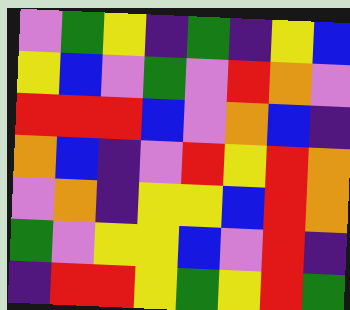[["violet", "green", "yellow", "indigo", "green", "indigo", "yellow", "blue"], ["yellow", "blue", "violet", "green", "violet", "red", "orange", "violet"], ["red", "red", "red", "blue", "violet", "orange", "blue", "indigo"], ["orange", "blue", "indigo", "violet", "red", "yellow", "red", "orange"], ["violet", "orange", "indigo", "yellow", "yellow", "blue", "red", "orange"], ["green", "violet", "yellow", "yellow", "blue", "violet", "red", "indigo"], ["indigo", "red", "red", "yellow", "green", "yellow", "red", "green"]]